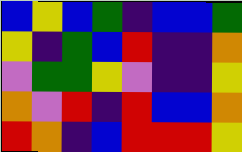[["blue", "yellow", "blue", "green", "indigo", "blue", "blue", "green"], ["yellow", "indigo", "green", "blue", "red", "indigo", "indigo", "orange"], ["violet", "green", "green", "yellow", "violet", "indigo", "indigo", "yellow"], ["orange", "violet", "red", "indigo", "red", "blue", "blue", "orange"], ["red", "orange", "indigo", "blue", "red", "red", "red", "yellow"]]